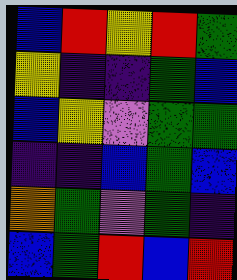[["blue", "red", "yellow", "red", "green"], ["yellow", "indigo", "indigo", "green", "blue"], ["blue", "yellow", "violet", "green", "green"], ["indigo", "indigo", "blue", "green", "blue"], ["orange", "green", "violet", "green", "indigo"], ["blue", "green", "red", "blue", "red"]]